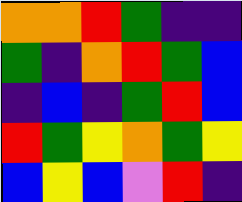[["orange", "orange", "red", "green", "indigo", "indigo"], ["green", "indigo", "orange", "red", "green", "blue"], ["indigo", "blue", "indigo", "green", "red", "blue"], ["red", "green", "yellow", "orange", "green", "yellow"], ["blue", "yellow", "blue", "violet", "red", "indigo"]]